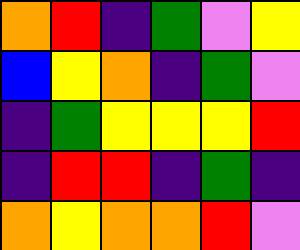[["orange", "red", "indigo", "green", "violet", "yellow"], ["blue", "yellow", "orange", "indigo", "green", "violet"], ["indigo", "green", "yellow", "yellow", "yellow", "red"], ["indigo", "red", "red", "indigo", "green", "indigo"], ["orange", "yellow", "orange", "orange", "red", "violet"]]